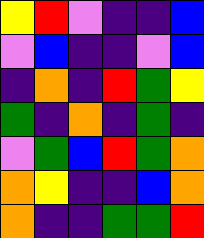[["yellow", "red", "violet", "indigo", "indigo", "blue"], ["violet", "blue", "indigo", "indigo", "violet", "blue"], ["indigo", "orange", "indigo", "red", "green", "yellow"], ["green", "indigo", "orange", "indigo", "green", "indigo"], ["violet", "green", "blue", "red", "green", "orange"], ["orange", "yellow", "indigo", "indigo", "blue", "orange"], ["orange", "indigo", "indigo", "green", "green", "red"]]